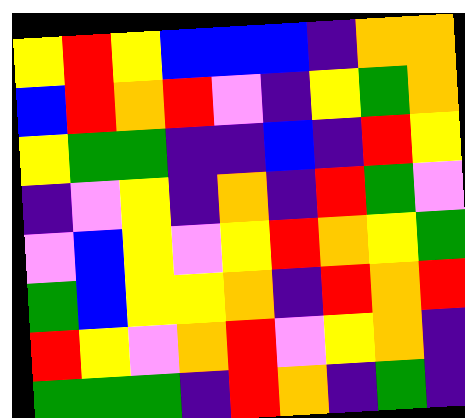[["yellow", "red", "yellow", "blue", "blue", "blue", "indigo", "orange", "orange"], ["blue", "red", "orange", "red", "violet", "indigo", "yellow", "green", "orange"], ["yellow", "green", "green", "indigo", "indigo", "blue", "indigo", "red", "yellow"], ["indigo", "violet", "yellow", "indigo", "orange", "indigo", "red", "green", "violet"], ["violet", "blue", "yellow", "violet", "yellow", "red", "orange", "yellow", "green"], ["green", "blue", "yellow", "yellow", "orange", "indigo", "red", "orange", "red"], ["red", "yellow", "violet", "orange", "red", "violet", "yellow", "orange", "indigo"], ["green", "green", "green", "indigo", "red", "orange", "indigo", "green", "indigo"]]